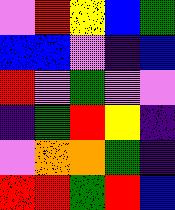[["violet", "red", "yellow", "blue", "green"], ["blue", "blue", "violet", "indigo", "blue"], ["red", "violet", "green", "violet", "violet"], ["indigo", "green", "red", "yellow", "indigo"], ["violet", "orange", "orange", "green", "indigo"], ["red", "red", "green", "red", "blue"]]